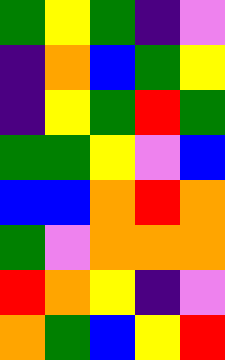[["green", "yellow", "green", "indigo", "violet"], ["indigo", "orange", "blue", "green", "yellow"], ["indigo", "yellow", "green", "red", "green"], ["green", "green", "yellow", "violet", "blue"], ["blue", "blue", "orange", "red", "orange"], ["green", "violet", "orange", "orange", "orange"], ["red", "orange", "yellow", "indigo", "violet"], ["orange", "green", "blue", "yellow", "red"]]